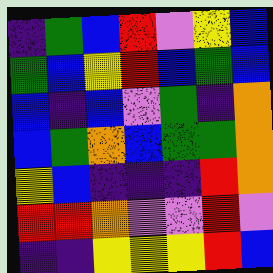[["indigo", "green", "blue", "red", "violet", "yellow", "blue"], ["green", "blue", "yellow", "red", "blue", "green", "blue"], ["blue", "indigo", "blue", "violet", "green", "indigo", "orange"], ["blue", "green", "orange", "blue", "green", "green", "orange"], ["yellow", "blue", "indigo", "indigo", "indigo", "red", "orange"], ["red", "red", "orange", "violet", "violet", "red", "violet"], ["indigo", "indigo", "yellow", "yellow", "yellow", "red", "blue"]]